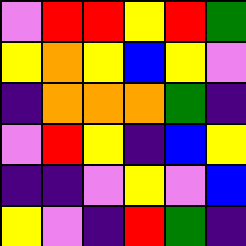[["violet", "red", "red", "yellow", "red", "green"], ["yellow", "orange", "yellow", "blue", "yellow", "violet"], ["indigo", "orange", "orange", "orange", "green", "indigo"], ["violet", "red", "yellow", "indigo", "blue", "yellow"], ["indigo", "indigo", "violet", "yellow", "violet", "blue"], ["yellow", "violet", "indigo", "red", "green", "indigo"]]